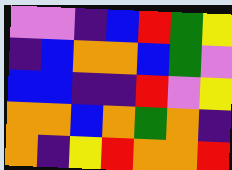[["violet", "violet", "indigo", "blue", "red", "green", "yellow"], ["indigo", "blue", "orange", "orange", "blue", "green", "violet"], ["blue", "blue", "indigo", "indigo", "red", "violet", "yellow"], ["orange", "orange", "blue", "orange", "green", "orange", "indigo"], ["orange", "indigo", "yellow", "red", "orange", "orange", "red"]]